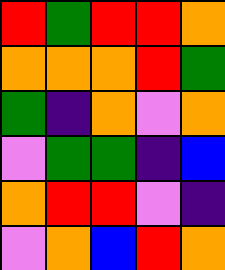[["red", "green", "red", "red", "orange"], ["orange", "orange", "orange", "red", "green"], ["green", "indigo", "orange", "violet", "orange"], ["violet", "green", "green", "indigo", "blue"], ["orange", "red", "red", "violet", "indigo"], ["violet", "orange", "blue", "red", "orange"]]